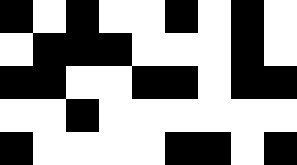[["black", "white", "black", "white", "white", "black", "white", "black", "white"], ["white", "black", "black", "black", "white", "white", "white", "black", "white"], ["black", "black", "white", "white", "black", "black", "white", "black", "black"], ["white", "white", "black", "white", "white", "white", "white", "white", "white"], ["black", "white", "white", "white", "white", "black", "black", "white", "black"]]